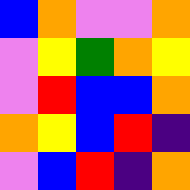[["blue", "orange", "violet", "violet", "orange"], ["violet", "yellow", "green", "orange", "yellow"], ["violet", "red", "blue", "blue", "orange"], ["orange", "yellow", "blue", "red", "indigo"], ["violet", "blue", "red", "indigo", "orange"]]